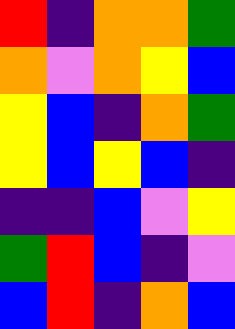[["red", "indigo", "orange", "orange", "green"], ["orange", "violet", "orange", "yellow", "blue"], ["yellow", "blue", "indigo", "orange", "green"], ["yellow", "blue", "yellow", "blue", "indigo"], ["indigo", "indigo", "blue", "violet", "yellow"], ["green", "red", "blue", "indigo", "violet"], ["blue", "red", "indigo", "orange", "blue"]]